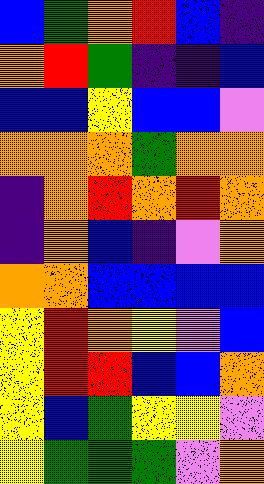[["blue", "green", "orange", "red", "blue", "indigo"], ["orange", "red", "green", "indigo", "indigo", "blue"], ["blue", "blue", "yellow", "blue", "blue", "violet"], ["orange", "orange", "orange", "green", "orange", "orange"], ["indigo", "orange", "red", "orange", "red", "orange"], ["indigo", "orange", "blue", "indigo", "violet", "orange"], ["orange", "orange", "blue", "blue", "blue", "blue"], ["yellow", "red", "orange", "yellow", "violet", "blue"], ["yellow", "red", "red", "blue", "blue", "orange"], ["yellow", "blue", "green", "yellow", "yellow", "violet"], ["yellow", "green", "green", "green", "violet", "orange"]]